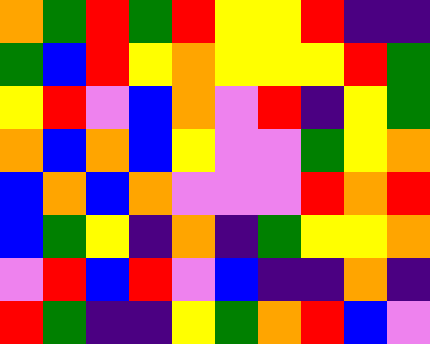[["orange", "green", "red", "green", "red", "yellow", "yellow", "red", "indigo", "indigo"], ["green", "blue", "red", "yellow", "orange", "yellow", "yellow", "yellow", "red", "green"], ["yellow", "red", "violet", "blue", "orange", "violet", "red", "indigo", "yellow", "green"], ["orange", "blue", "orange", "blue", "yellow", "violet", "violet", "green", "yellow", "orange"], ["blue", "orange", "blue", "orange", "violet", "violet", "violet", "red", "orange", "red"], ["blue", "green", "yellow", "indigo", "orange", "indigo", "green", "yellow", "yellow", "orange"], ["violet", "red", "blue", "red", "violet", "blue", "indigo", "indigo", "orange", "indigo"], ["red", "green", "indigo", "indigo", "yellow", "green", "orange", "red", "blue", "violet"]]